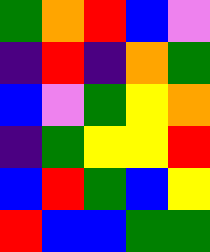[["green", "orange", "red", "blue", "violet"], ["indigo", "red", "indigo", "orange", "green"], ["blue", "violet", "green", "yellow", "orange"], ["indigo", "green", "yellow", "yellow", "red"], ["blue", "red", "green", "blue", "yellow"], ["red", "blue", "blue", "green", "green"]]